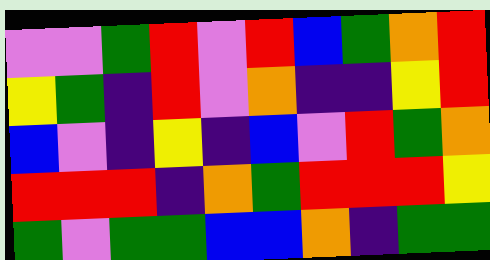[["violet", "violet", "green", "red", "violet", "red", "blue", "green", "orange", "red"], ["yellow", "green", "indigo", "red", "violet", "orange", "indigo", "indigo", "yellow", "red"], ["blue", "violet", "indigo", "yellow", "indigo", "blue", "violet", "red", "green", "orange"], ["red", "red", "red", "indigo", "orange", "green", "red", "red", "red", "yellow"], ["green", "violet", "green", "green", "blue", "blue", "orange", "indigo", "green", "green"]]